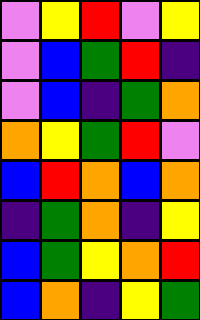[["violet", "yellow", "red", "violet", "yellow"], ["violet", "blue", "green", "red", "indigo"], ["violet", "blue", "indigo", "green", "orange"], ["orange", "yellow", "green", "red", "violet"], ["blue", "red", "orange", "blue", "orange"], ["indigo", "green", "orange", "indigo", "yellow"], ["blue", "green", "yellow", "orange", "red"], ["blue", "orange", "indigo", "yellow", "green"]]